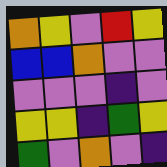[["orange", "yellow", "violet", "red", "yellow"], ["blue", "blue", "orange", "violet", "violet"], ["violet", "violet", "violet", "indigo", "violet"], ["yellow", "yellow", "indigo", "green", "yellow"], ["green", "violet", "orange", "violet", "indigo"]]